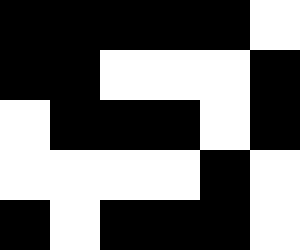[["black", "black", "black", "black", "black", "white"], ["black", "black", "white", "white", "white", "black"], ["white", "black", "black", "black", "white", "black"], ["white", "white", "white", "white", "black", "white"], ["black", "white", "black", "black", "black", "white"]]